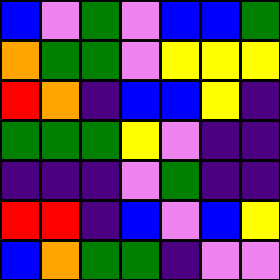[["blue", "violet", "green", "violet", "blue", "blue", "green"], ["orange", "green", "green", "violet", "yellow", "yellow", "yellow"], ["red", "orange", "indigo", "blue", "blue", "yellow", "indigo"], ["green", "green", "green", "yellow", "violet", "indigo", "indigo"], ["indigo", "indigo", "indigo", "violet", "green", "indigo", "indigo"], ["red", "red", "indigo", "blue", "violet", "blue", "yellow"], ["blue", "orange", "green", "green", "indigo", "violet", "violet"]]